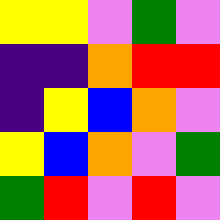[["yellow", "yellow", "violet", "green", "violet"], ["indigo", "indigo", "orange", "red", "red"], ["indigo", "yellow", "blue", "orange", "violet"], ["yellow", "blue", "orange", "violet", "green"], ["green", "red", "violet", "red", "violet"]]